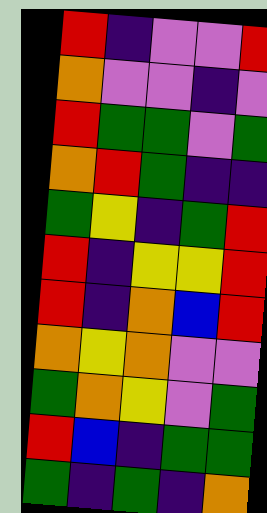[["red", "indigo", "violet", "violet", "red"], ["orange", "violet", "violet", "indigo", "violet"], ["red", "green", "green", "violet", "green"], ["orange", "red", "green", "indigo", "indigo"], ["green", "yellow", "indigo", "green", "red"], ["red", "indigo", "yellow", "yellow", "red"], ["red", "indigo", "orange", "blue", "red"], ["orange", "yellow", "orange", "violet", "violet"], ["green", "orange", "yellow", "violet", "green"], ["red", "blue", "indigo", "green", "green"], ["green", "indigo", "green", "indigo", "orange"]]